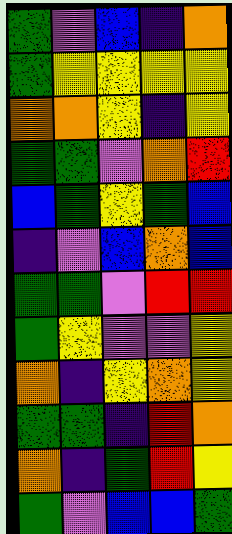[["green", "violet", "blue", "indigo", "orange"], ["green", "yellow", "yellow", "yellow", "yellow"], ["orange", "orange", "yellow", "indigo", "yellow"], ["green", "green", "violet", "orange", "red"], ["blue", "green", "yellow", "green", "blue"], ["indigo", "violet", "blue", "orange", "blue"], ["green", "green", "violet", "red", "red"], ["green", "yellow", "violet", "violet", "yellow"], ["orange", "indigo", "yellow", "orange", "yellow"], ["green", "green", "indigo", "red", "orange"], ["orange", "indigo", "green", "red", "yellow"], ["green", "violet", "blue", "blue", "green"]]